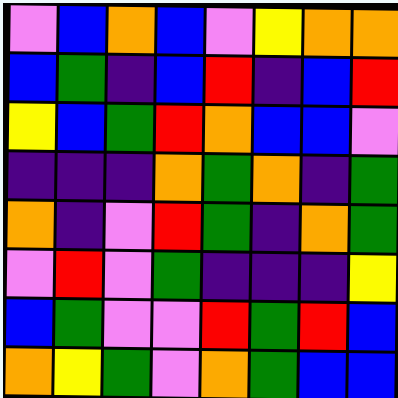[["violet", "blue", "orange", "blue", "violet", "yellow", "orange", "orange"], ["blue", "green", "indigo", "blue", "red", "indigo", "blue", "red"], ["yellow", "blue", "green", "red", "orange", "blue", "blue", "violet"], ["indigo", "indigo", "indigo", "orange", "green", "orange", "indigo", "green"], ["orange", "indigo", "violet", "red", "green", "indigo", "orange", "green"], ["violet", "red", "violet", "green", "indigo", "indigo", "indigo", "yellow"], ["blue", "green", "violet", "violet", "red", "green", "red", "blue"], ["orange", "yellow", "green", "violet", "orange", "green", "blue", "blue"]]